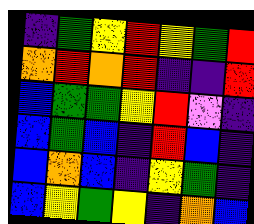[["indigo", "green", "yellow", "red", "yellow", "green", "red"], ["orange", "red", "orange", "red", "indigo", "indigo", "red"], ["blue", "green", "green", "yellow", "red", "violet", "indigo"], ["blue", "green", "blue", "indigo", "red", "blue", "indigo"], ["blue", "orange", "blue", "indigo", "yellow", "green", "indigo"], ["blue", "yellow", "green", "yellow", "indigo", "orange", "blue"]]